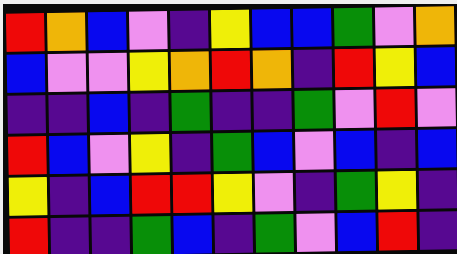[["red", "orange", "blue", "violet", "indigo", "yellow", "blue", "blue", "green", "violet", "orange"], ["blue", "violet", "violet", "yellow", "orange", "red", "orange", "indigo", "red", "yellow", "blue"], ["indigo", "indigo", "blue", "indigo", "green", "indigo", "indigo", "green", "violet", "red", "violet"], ["red", "blue", "violet", "yellow", "indigo", "green", "blue", "violet", "blue", "indigo", "blue"], ["yellow", "indigo", "blue", "red", "red", "yellow", "violet", "indigo", "green", "yellow", "indigo"], ["red", "indigo", "indigo", "green", "blue", "indigo", "green", "violet", "blue", "red", "indigo"]]